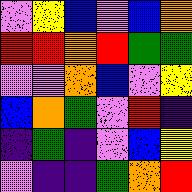[["violet", "yellow", "blue", "violet", "blue", "orange"], ["red", "red", "orange", "red", "green", "green"], ["violet", "violet", "orange", "blue", "violet", "yellow"], ["blue", "orange", "green", "violet", "red", "indigo"], ["indigo", "green", "indigo", "violet", "blue", "yellow"], ["violet", "indigo", "indigo", "green", "orange", "red"]]